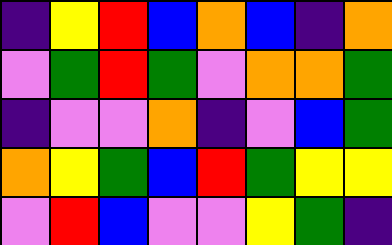[["indigo", "yellow", "red", "blue", "orange", "blue", "indigo", "orange"], ["violet", "green", "red", "green", "violet", "orange", "orange", "green"], ["indigo", "violet", "violet", "orange", "indigo", "violet", "blue", "green"], ["orange", "yellow", "green", "blue", "red", "green", "yellow", "yellow"], ["violet", "red", "blue", "violet", "violet", "yellow", "green", "indigo"]]